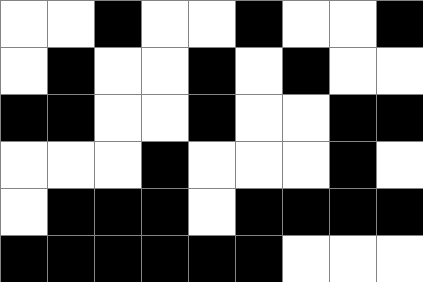[["white", "white", "black", "white", "white", "black", "white", "white", "black"], ["white", "black", "white", "white", "black", "white", "black", "white", "white"], ["black", "black", "white", "white", "black", "white", "white", "black", "black"], ["white", "white", "white", "black", "white", "white", "white", "black", "white"], ["white", "black", "black", "black", "white", "black", "black", "black", "black"], ["black", "black", "black", "black", "black", "black", "white", "white", "white"]]